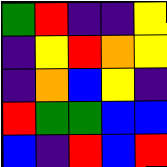[["green", "red", "indigo", "indigo", "yellow"], ["indigo", "yellow", "red", "orange", "yellow"], ["indigo", "orange", "blue", "yellow", "indigo"], ["red", "green", "green", "blue", "blue"], ["blue", "indigo", "red", "blue", "red"]]